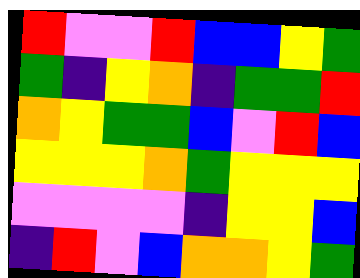[["red", "violet", "violet", "red", "blue", "blue", "yellow", "green"], ["green", "indigo", "yellow", "orange", "indigo", "green", "green", "red"], ["orange", "yellow", "green", "green", "blue", "violet", "red", "blue"], ["yellow", "yellow", "yellow", "orange", "green", "yellow", "yellow", "yellow"], ["violet", "violet", "violet", "violet", "indigo", "yellow", "yellow", "blue"], ["indigo", "red", "violet", "blue", "orange", "orange", "yellow", "green"]]